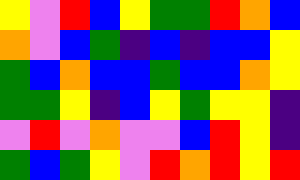[["yellow", "violet", "red", "blue", "yellow", "green", "green", "red", "orange", "blue"], ["orange", "violet", "blue", "green", "indigo", "blue", "indigo", "blue", "blue", "yellow"], ["green", "blue", "orange", "blue", "blue", "green", "blue", "blue", "orange", "yellow"], ["green", "green", "yellow", "indigo", "blue", "yellow", "green", "yellow", "yellow", "indigo"], ["violet", "red", "violet", "orange", "violet", "violet", "blue", "red", "yellow", "indigo"], ["green", "blue", "green", "yellow", "violet", "red", "orange", "red", "yellow", "red"]]